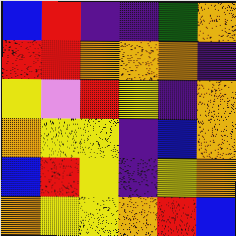[["blue", "red", "indigo", "indigo", "green", "orange"], ["red", "red", "orange", "orange", "orange", "indigo"], ["yellow", "violet", "red", "yellow", "indigo", "orange"], ["orange", "yellow", "yellow", "indigo", "blue", "orange"], ["blue", "red", "yellow", "indigo", "yellow", "orange"], ["orange", "yellow", "yellow", "orange", "red", "blue"]]